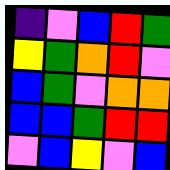[["indigo", "violet", "blue", "red", "green"], ["yellow", "green", "orange", "red", "violet"], ["blue", "green", "violet", "orange", "orange"], ["blue", "blue", "green", "red", "red"], ["violet", "blue", "yellow", "violet", "blue"]]